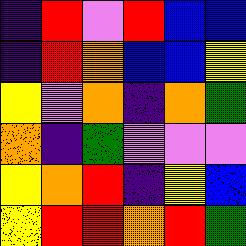[["indigo", "red", "violet", "red", "blue", "blue"], ["indigo", "red", "orange", "blue", "blue", "yellow"], ["yellow", "violet", "orange", "indigo", "orange", "green"], ["orange", "indigo", "green", "violet", "violet", "violet"], ["yellow", "orange", "red", "indigo", "yellow", "blue"], ["yellow", "red", "red", "orange", "red", "green"]]